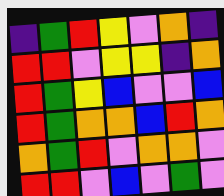[["indigo", "green", "red", "yellow", "violet", "orange", "indigo"], ["red", "red", "violet", "yellow", "yellow", "indigo", "orange"], ["red", "green", "yellow", "blue", "violet", "violet", "blue"], ["red", "green", "orange", "orange", "blue", "red", "orange"], ["orange", "green", "red", "violet", "orange", "orange", "violet"], ["red", "red", "violet", "blue", "violet", "green", "violet"]]